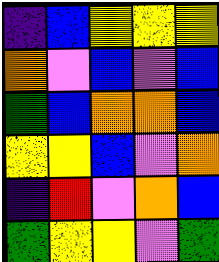[["indigo", "blue", "yellow", "yellow", "yellow"], ["orange", "violet", "blue", "violet", "blue"], ["green", "blue", "orange", "orange", "blue"], ["yellow", "yellow", "blue", "violet", "orange"], ["indigo", "red", "violet", "orange", "blue"], ["green", "yellow", "yellow", "violet", "green"]]